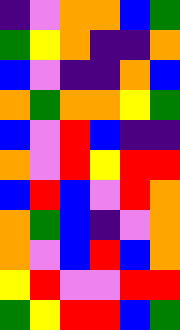[["indigo", "violet", "orange", "orange", "blue", "green"], ["green", "yellow", "orange", "indigo", "indigo", "orange"], ["blue", "violet", "indigo", "indigo", "orange", "blue"], ["orange", "green", "orange", "orange", "yellow", "green"], ["blue", "violet", "red", "blue", "indigo", "indigo"], ["orange", "violet", "red", "yellow", "red", "red"], ["blue", "red", "blue", "violet", "red", "orange"], ["orange", "green", "blue", "indigo", "violet", "orange"], ["orange", "violet", "blue", "red", "blue", "orange"], ["yellow", "red", "violet", "violet", "red", "red"], ["green", "yellow", "red", "red", "blue", "green"]]